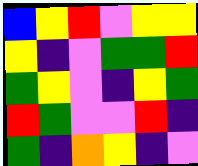[["blue", "yellow", "red", "violet", "yellow", "yellow"], ["yellow", "indigo", "violet", "green", "green", "red"], ["green", "yellow", "violet", "indigo", "yellow", "green"], ["red", "green", "violet", "violet", "red", "indigo"], ["green", "indigo", "orange", "yellow", "indigo", "violet"]]